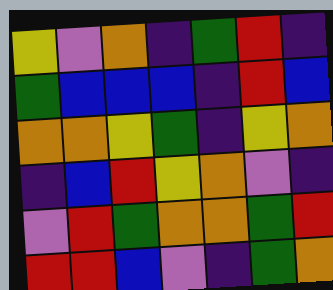[["yellow", "violet", "orange", "indigo", "green", "red", "indigo"], ["green", "blue", "blue", "blue", "indigo", "red", "blue"], ["orange", "orange", "yellow", "green", "indigo", "yellow", "orange"], ["indigo", "blue", "red", "yellow", "orange", "violet", "indigo"], ["violet", "red", "green", "orange", "orange", "green", "red"], ["red", "red", "blue", "violet", "indigo", "green", "orange"]]